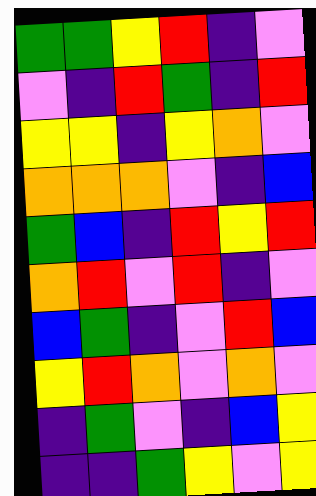[["green", "green", "yellow", "red", "indigo", "violet"], ["violet", "indigo", "red", "green", "indigo", "red"], ["yellow", "yellow", "indigo", "yellow", "orange", "violet"], ["orange", "orange", "orange", "violet", "indigo", "blue"], ["green", "blue", "indigo", "red", "yellow", "red"], ["orange", "red", "violet", "red", "indigo", "violet"], ["blue", "green", "indigo", "violet", "red", "blue"], ["yellow", "red", "orange", "violet", "orange", "violet"], ["indigo", "green", "violet", "indigo", "blue", "yellow"], ["indigo", "indigo", "green", "yellow", "violet", "yellow"]]